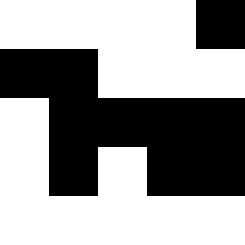[["white", "white", "white", "white", "black"], ["black", "black", "white", "white", "white"], ["white", "black", "black", "black", "black"], ["white", "black", "white", "black", "black"], ["white", "white", "white", "white", "white"]]